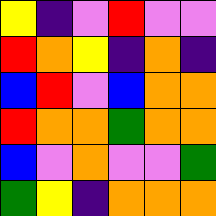[["yellow", "indigo", "violet", "red", "violet", "violet"], ["red", "orange", "yellow", "indigo", "orange", "indigo"], ["blue", "red", "violet", "blue", "orange", "orange"], ["red", "orange", "orange", "green", "orange", "orange"], ["blue", "violet", "orange", "violet", "violet", "green"], ["green", "yellow", "indigo", "orange", "orange", "orange"]]